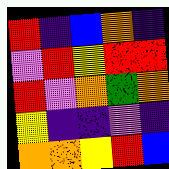[["red", "indigo", "blue", "orange", "indigo"], ["violet", "red", "yellow", "red", "red"], ["red", "violet", "orange", "green", "orange"], ["yellow", "indigo", "indigo", "violet", "indigo"], ["orange", "orange", "yellow", "red", "blue"]]